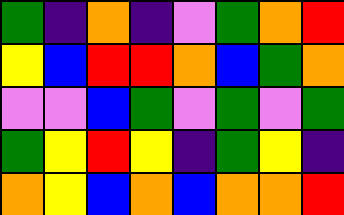[["green", "indigo", "orange", "indigo", "violet", "green", "orange", "red"], ["yellow", "blue", "red", "red", "orange", "blue", "green", "orange"], ["violet", "violet", "blue", "green", "violet", "green", "violet", "green"], ["green", "yellow", "red", "yellow", "indigo", "green", "yellow", "indigo"], ["orange", "yellow", "blue", "orange", "blue", "orange", "orange", "red"]]